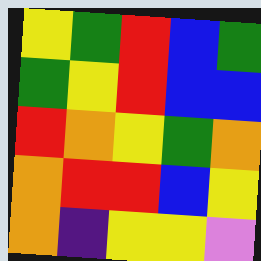[["yellow", "green", "red", "blue", "green"], ["green", "yellow", "red", "blue", "blue"], ["red", "orange", "yellow", "green", "orange"], ["orange", "red", "red", "blue", "yellow"], ["orange", "indigo", "yellow", "yellow", "violet"]]